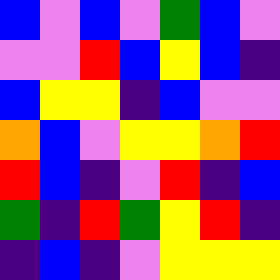[["blue", "violet", "blue", "violet", "green", "blue", "violet"], ["violet", "violet", "red", "blue", "yellow", "blue", "indigo"], ["blue", "yellow", "yellow", "indigo", "blue", "violet", "violet"], ["orange", "blue", "violet", "yellow", "yellow", "orange", "red"], ["red", "blue", "indigo", "violet", "red", "indigo", "blue"], ["green", "indigo", "red", "green", "yellow", "red", "indigo"], ["indigo", "blue", "indigo", "violet", "yellow", "yellow", "yellow"]]